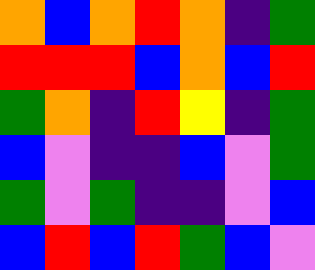[["orange", "blue", "orange", "red", "orange", "indigo", "green"], ["red", "red", "red", "blue", "orange", "blue", "red"], ["green", "orange", "indigo", "red", "yellow", "indigo", "green"], ["blue", "violet", "indigo", "indigo", "blue", "violet", "green"], ["green", "violet", "green", "indigo", "indigo", "violet", "blue"], ["blue", "red", "blue", "red", "green", "blue", "violet"]]